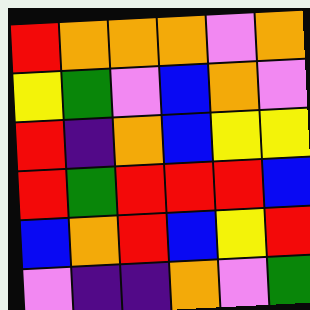[["red", "orange", "orange", "orange", "violet", "orange"], ["yellow", "green", "violet", "blue", "orange", "violet"], ["red", "indigo", "orange", "blue", "yellow", "yellow"], ["red", "green", "red", "red", "red", "blue"], ["blue", "orange", "red", "blue", "yellow", "red"], ["violet", "indigo", "indigo", "orange", "violet", "green"]]